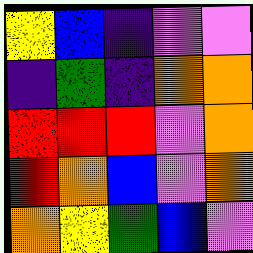[["yellow", "blue", "indigo", "violet", "violet"], ["indigo", "green", "indigo", "orange", "orange"], ["red", "red", "red", "violet", "orange"], ["red", "orange", "blue", "violet", "orange"], ["orange", "yellow", "green", "blue", "violet"]]